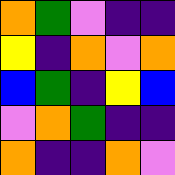[["orange", "green", "violet", "indigo", "indigo"], ["yellow", "indigo", "orange", "violet", "orange"], ["blue", "green", "indigo", "yellow", "blue"], ["violet", "orange", "green", "indigo", "indigo"], ["orange", "indigo", "indigo", "orange", "violet"]]